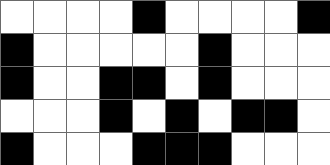[["white", "white", "white", "white", "black", "white", "white", "white", "white", "black"], ["black", "white", "white", "white", "white", "white", "black", "white", "white", "white"], ["black", "white", "white", "black", "black", "white", "black", "white", "white", "white"], ["white", "white", "white", "black", "white", "black", "white", "black", "black", "white"], ["black", "white", "white", "white", "black", "black", "black", "white", "white", "white"]]